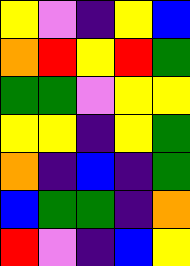[["yellow", "violet", "indigo", "yellow", "blue"], ["orange", "red", "yellow", "red", "green"], ["green", "green", "violet", "yellow", "yellow"], ["yellow", "yellow", "indigo", "yellow", "green"], ["orange", "indigo", "blue", "indigo", "green"], ["blue", "green", "green", "indigo", "orange"], ["red", "violet", "indigo", "blue", "yellow"]]